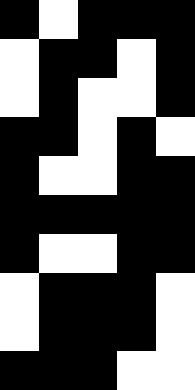[["black", "white", "black", "black", "black"], ["white", "black", "black", "white", "black"], ["white", "black", "white", "white", "black"], ["black", "black", "white", "black", "white"], ["black", "white", "white", "black", "black"], ["black", "black", "black", "black", "black"], ["black", "white", "white", "black", "black"], ["white", "black", "black", "black", "white"], ["white", "black", "black", "black", "white"], ["black", "black", "black", "white", "white"]]